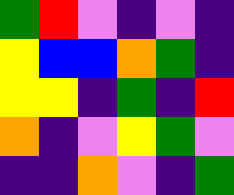[["green", "red", "violet", "indigo", "violet", "indigo"], ["yellow", "blue", "blue", "orange", "green", "indigo"], ["yellow", "yellow", "indigo", "green", "indigo", "red"], ["orange", "indigo", "violet", "yellow", "green", "violet"], ["indigo", "indigo", "orange", "violet", "indigo", "green"]]